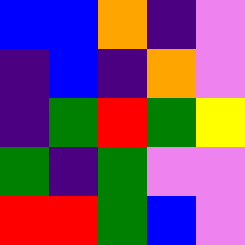[["blue", "blue", "orange", "indigo", "violet"], ["indigo", "blue", "indigo", "orange", "violet"], ["indigo", "green", "red", "green", "yellow"], ["green", "indigo", "green", "violet", "violet"], ["red", "red", "green", "blue", "violet"]]